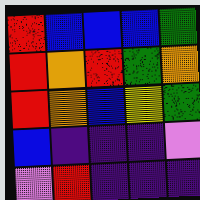[["red", "blue", "blue", "blue", "green"], ["red", "orange", "red", "green", "orange"], ["red", "orange", "blue", "yellow", "green"], ["blue", "indigo", "indigo", "indigo", "violet"], ["violet", "red", "indigo", "indigo", "indigo"]]